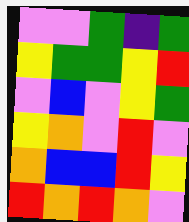[["violet", "violet", "green", "indigo", "green"], ["yellow", "green", "green", "yellow", "red"], ["violet", "blue", "violet", "yellow", "green"], ["yellow", "orange", "violet", "red", "violet"], ["orange", "blue", "blue", "red", "yellow"], ["red", "orange", "red", "orange", "violet"]]